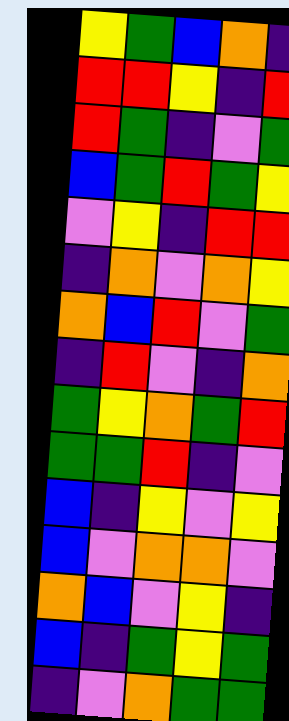[["yellow", "green", "blue", "orange", "indigo"], ["red", "red", "yellow", "indigo", "red"], ["red", "green", "indigo", "violet", "green"], ["blue", "green", "red", "green", "yellow"], ["violet", "yellow", "indigo", "red", "red"], ["indigo", "orange", "violet", "orange", "yellow"], ["orange", "blue", "red", "violet", "green"], ["indigo", "red", "violet", "indigo", "orange"], ["green", "yellow", "orange", "green", "red"], ["green", "green", "red", "indigo", "violet"], ["blue", "indigo", "yellow", "violet", "yellow"], ["blue", "violet", "orange", "orange", "violet"], ["orange", "blue", "violet", "yellow", "indigo"], ["blue", "indigo", "green", "yellow", "green"], ["indigo", "violet", "orange", "green", "green"]]